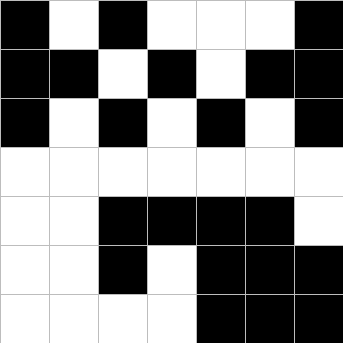[["black", "white", "black", "white", "white", "white", "black"], ["black", "black", "white", "black", "white", "black", "black"], ["black", "white", "black", "white", "black", "white", "black"], ["white", "white", "white", "white", "white", "white", "white"], ["white", "white", "black", "black", "black", "black", "white"], ["white", "white", "black", "white", "black", "black", "black"], ["white", "white", "white", "white", "black", "black", "black"]]